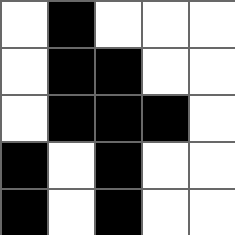[["white", "black", "white", "white", "white"], ["white", "black", "black", "white", "white"], ["white", "black", "black", "black", "white"], ["black", "white", "black", "white", "white"], ["black", "white", "black", "white", "white"]]